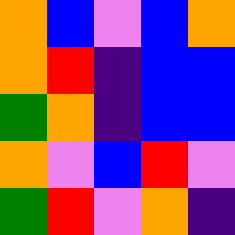[["orange", "blue", "violet", "blue", "orange"], ["orange", "red", "indigo", "blue", "blue"], ["green", "orange", "indigo", "blue", "blue"], ["orange", "violet", "blue", "red", "violet"], ["green", "red", "violet", "orange", "indigo"]]